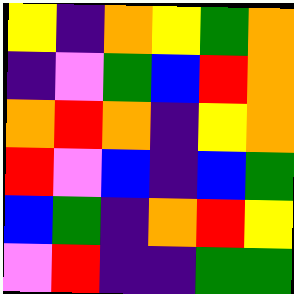[["yellow", "indigo", "orange", "yellow", "green", "orange"], ["indigo", "violet", "green", "blue", "red", "orange"], ["orange", "red", "orange", "indigo", "yellow", "orange"], ["red", "violet", "blue", "indigo", "blue", "green"], ["blue", "green", "indigo", "orange", "red", "yellow"], ["violet", "red", "indigo", "indigo", "green", "green"]]